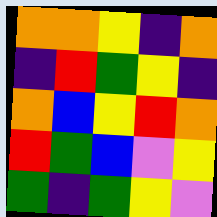[["orange", "orange", "yellow", "indigo", "orange"], ["indigo", "red", "green", "yellow", "indigo"], ["orange", "blue", "yellow", "red", "orange"], ["red", "green", "blue", "violet", "yellow"], ["green", "indigo", "green", "yellow", "violet"]]